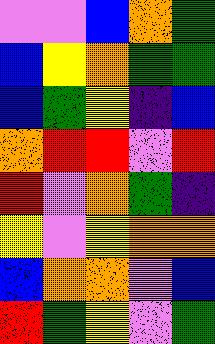[["violet", "violet", "blue", "orange", "green"], ["blue", "yellow", "orange", "green", "green"], ["blue", "green", "yellow", "indigo", "blue"], ["orange", "red", "red", "violet", "red"], ["red", "violet", "orange", "green", "indigo"], ["yellow", "violet", "yellow", "orange", "orange"], ["blue", "orange", "orange", "violet", "blue"], ["red", "green", "yellow", "violet", "green"]]